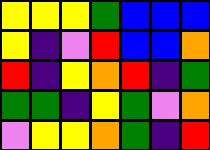[["yellow", "yellow", "yellow", "green", "blue", "blue", "blue"], ["yellow", "indigo", "violet", "red", "blue", "blue", "orange"], ["red", "indigo", "yellow", "orange", "red", "indigo", "green"], ["green", "green", "indigo", "yellow", "green", "violet", "orange"], ["violet", "yellow", "yellow", "orange", "green", "indigo", "red"]]